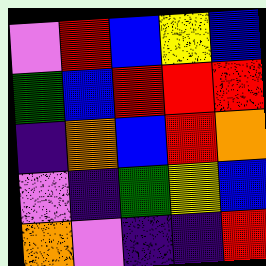[["violet", "red", "blue", "yellow", "blue"], ["green", "blue", "red", "red", "red"], ["indigo", "orange", "blue", "red", "orange"], ["violet", "indigo", "green", "yellow", "blue"], ["orange", "violet", "indigo", "indigo", "red"]]